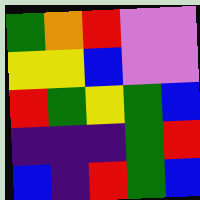[["green", "orange", "red", "violet", "violet"], ["yellow", "yellow", "blue", "violet", "violet"], ["red", "green", "yellow", "green", "blue"], ["indigo", "indigo", "indigo", "green", "red"], ["blue", "indigo", "red", "green", "blue"]]